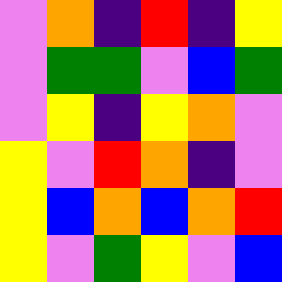[["violet", "orange", "indigo", "red", "indigo", "yellow"], ["violet", "green", "green", "violet", "blue", "green"], ["violet", "yellow", "indigo", "yellow", "orange", "violet"], ["yellow", "violet", "red", "orange", "indigo", "violet"], ["yellow", "blue", "orange", "blue", "orange", "red"], ["yellow", "violet", "green", "yellow", "violet", "blue"]]